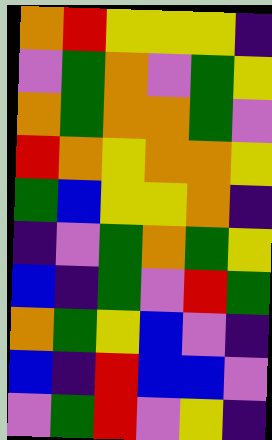[["orange", "red", "yellow", "yellow", "yellow", "indigo"], ["violet", "green", "orange", "violet", "green", "yellow"], ["orange", "green", "orange", "orange", "green", "violet"], ["red", "orange", "yellow", "orange", "orange", "yellow"], ["green", "blue", "yellow", "yellow", "orange", "indigo"], ["indigo", "violet", "green", "orange", "green", "yellow"], ["blue", "indigo", "green", "violet", "red", "green"], ["orange", "green", "yellow", "blue", "violet", "indigo"], ["blue", "indigo", "red", "blue", "blue", "violet"], ["violet", "green", "red", "violet", "yellow", "indigo"]]